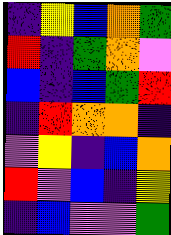[["indigo", "yellow", "blue", "orange", "green"], ["red", "indigo", "green", "orange", "violet"], ["blue", "indigo", "blue", "green", "red"], ["indigo", "red", "orange", "orange", "indigo"], ["violet", "yellow", "indigo", "blue", "orange"], ["red", "violet", "blue", "indigo", "yellow"], ["indigo", "blue", "violet", "violet", "green"]]